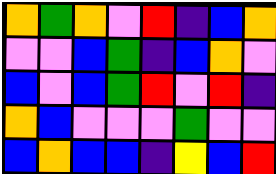[["orange", "green", "orange", "violet", "red", "indigo", "blue", "orange"], ["violet", "violet", "blue", "green", "indigo", "blue", "orange", "violet"], ["blue", "violet", "blue", "green", "red", "violet", "red", "indigo"], ["orange", "blue", "violet", "violet", "violet", "green", "violet", "violet"], ["blue", "orange", "blue", "blue", "indigo", "yellow", "blue", "red"]]